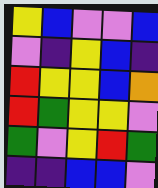[["yellow", "blue", "violet", "violet", "blue"], ["violet", "indigo", "yellow", "blue", "indigo"], ["red", "yellow", "yellow", "blue", "orange"], ["red", "green", "yellow", "yellow", "violet"], ["green", "violet", "yellow", "red", "green"], ["indigo", "indigo", "blue", "blue", "violet"]]